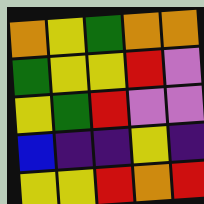[["orange", "yellow", "green", "orange", "orange"], ["green", "yellow", "yellow", "red", "violet"], ["yellow", "green", "red", "violet", "violet"], ["blue", "indigo", "indigo", "yellow", "indigo"], ["yellow", "yellow", "red", "orange", "red"]]